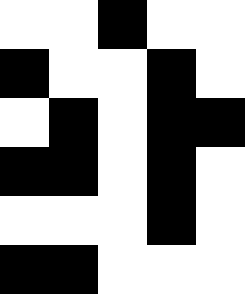[["white", "white", "black", "white", "white"], ["black", "white", "white", "black", "white"], ["white", "black", "white", "black", "black"], ["black", "black", "white", "black", "white"], ["white", "white", "white", "black", "white"], ["black", "black", "white", "white", "white"]]